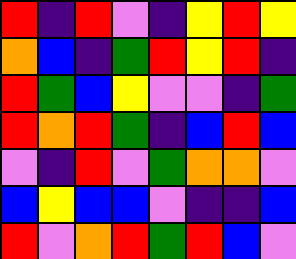[["red", "indigo", "red", "violet", "indigo", "yellow", "red", "yellow"], ["orange", "blue", "indigo", "green", "red", "yellow", "red", "indigo"], ["red", "green", "blue", "yellow", "violet", "violet", "indigo", "green"], ["red", "orange", "red", "green", "indigo", "blue", "red", "blue"], ["violet", "indigo", "red", "violet", "green", "orange", "orange", "violet"], ["blue", "yellow", "blue", "blue", "violet", "indigo", "indigo", "blue"], ["red", "violet", "orange", "red", "green", "red", "blue", "violet"]]